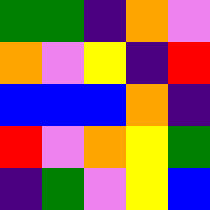[["green", "green", "indigo", "orange", "violet"], ["orange", "violet", "yellow", "indigo", "red"], ["blue", "blue", "blue", "orange", "indigo"], ["red", "violet", "orange", "yellow", "green"], ["indigo", "green", "violet", "yellow", "blue"]]